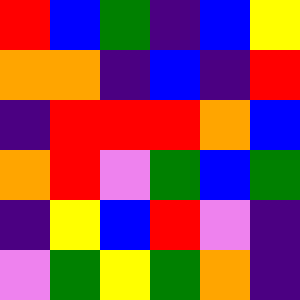[["red", "blue", "green", "indigo", "blue", "yellow"], ["orange", "orange", "indigo", "blue", "indigo", "red"], ["indigo", "red", "red", "red", "orange", "blue"], ["orange", "red", "violet", "green", "blue", "green"], ["indigo", "yellow", "blue", "red", "violet", "indigo"], ["violet", "green", "yellow", "green", "orange", "indigo"]]